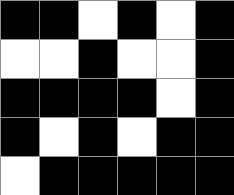[["black", "black", "white", "black", "white", "black"], ["white", "white", "black", "white", "white", "black"], ["black", "black", "black", "black", "white", "black"], ["black", "white", "black", "white", "black", "black"], ["white", "black", "black", "black", "black", "black"]]